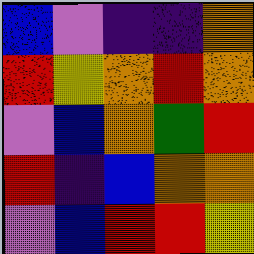[["blue", "violet", "indigo", "indigo", "orange"], ["red", "yellow", "orange", "red", "orange"], ["violet", "blue", "orange", "green", "red"], ["red", "indigo", "blue", "orange", "orange"], ["violet", "blue", "red", "red", "yellow"]]